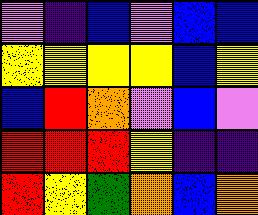[["violet", "indigo", "blue", "violet", "blue", "blue"], ["yellow", "yellow", "yellow", "yellow", "blue", "yellow"], ["blue", "red", "orange", "violet", "blue", "violet"], ["red", "red", "red", "yellow", "indigo", "indigo"], ["red", "yellow", "green", "orange", "blue", "orange"]]